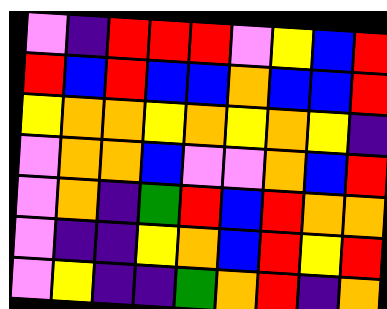[["violet", "indigo", "red", "red", "red", "violet", "yellow", "blue", "red"], ["red", "blue", "red", "blue", "blue", "orange", "blue", "blue", "red"], ["yellow", "orange", "orange", "yellow", "orange", "yellow", "orange", "yellow", "indigo"], ["violet", "orange", "orange", "blue", "violet", "violet", "orange", "blue", "red"], ["violet", "orange", "indigo", "green", "red", "blue", "red", "orange", "orange"], ["violet", "indigo", "indigo", "yellow", "orange", "blue", "red", "yellow", "red"], ["violet", "yellow", "indigo", "indigo", "green", "orange", "red", "indigo", "orange"]]